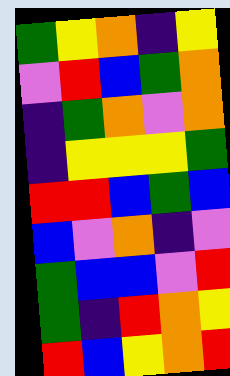[["green", "yellow", "orange", "indigo", "yellow"], ["violet", "red", "blue", "green", "orange"], ["indigo", "green", "orange", "violet", "orange"], ["indigo", "yellow", "yellow", "yellow", "green"], ["red", "red", "blue", "green", "blue"], ["blue", "violet", "orange", "indigo", "violet"], ["green", "blue", "blue", "violet", "red"], ["green", "indigo", "red", "orange", "yellow"], ["red", "blue", "yellow", "orange", "red"]]